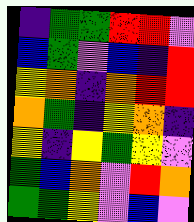[["indigo", "green", "green", "red", "red", "violet"], ["blue", "green", "violet", "blue", "indigo", "red"], ["yellow", "orange", "indigo", "orange", "red", "red"], ["orange", "green", "indigo", "yellow", "orange", "indigo"], ["yellow", "indigo", "yellow", "green", "yellow", "violet"], ["green", "blue", "orange", "violet", "red", "orange"], ["green", "green", "yellow", "violet", "blue", "violet"]]